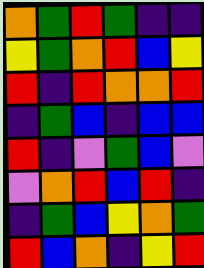[["orange", "green", "red", "green", "indigo", "indigo"], ["yellow", "green", "orange", "red", "blue", "yellow"], ["red", "indigo", "red", "orange", "orange", "red"], ["indigo", "green", "blue", "indigo", "blue", "blue"], ["red", "indigo", "violet", "green", "blue", "violet"], ["violet", "orange", "red", "blue", "red", "indigo"], ["indigo", "green", "blue", "yellow", "orange", "green"], ["red", "blue", "orange", "indigo", "yellow", "red"]]